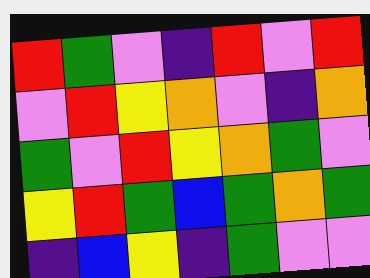[["red", "green", "violet", "indigo", "red", "violet", "red"], ["violet", "red", "yellow", "orange", "violet", "indigo", "orange"], ["green", "violet", "red", "yellow", "orange", "green", "violet"], ["yellow", "red", "green", "blue", "green", "orange", "green"], ["indigo", "blue", "yellow", "indigo", "green", "violet", "violet"]]